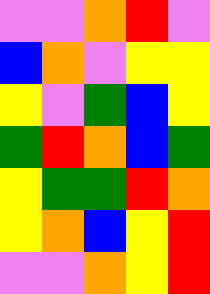[["violet", "violet", "orange", "red", "violet"], ["blue", "orange", "violet", "yellow", "yellow"], ["yellow", "violet", "green", "blue", "yellow"], ["green", "red", "orange", "blue", "green"], ["yellow", "green", "green", "red", "orange"], ["yellow", "orange", "blue", "yellow", "red"], ["violet", "violet", "orange", "yellow", "red"]]